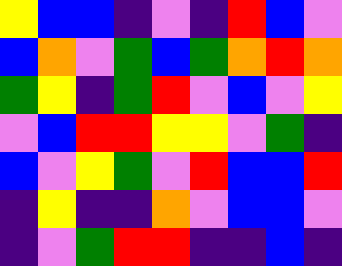[["yellow", "blue", "blue", "indigo", "violet", "indigo", "red", "blue", "violet"], ["blue", "orange", "violet", "green", "blue", "green", "orange", "red", "orange"], ["green", "yellow", "indigo", "green", "red", "violet", "blue", "violet", "yellow"], ["violet", "blue", "red", "red", "yellow", "yellow", "violet", "green", "indigo"], ["blue", "violet", "yellow", "green", "violet", "red", "blue", "blue", "red"], ["indigo", "yellow", "indigo", "indigo", "orange", "violet", "blue", "blue", "violet"], ["indigo", "violet", "green", "red", "red", "indigo", "indigo", "blue", "indigo"]]